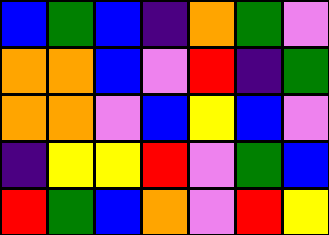[["blue", "green", "blue", "indigo", "orange", "green", "violet"], ["orange", "orange", "blue", "violet", "red", "indigo", "green"], ["orange", "orange", "violet", "blue", "yellow", "blue", "violet"], ["indigo", "yellow", "yellow", "red", "violet", "green", "blue"], ["red", "green", "blue", "orange", "violet", "red", "yellow"]]